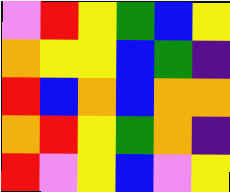[["violet", "red", "yellow", "green", "blue", "yellow"], ["orange", "yellow", "yellow", "blue", "green", "indigo"], ["red", "blue", "orange", "blue", "orange", "orange"], ["orange", "red", "yellow", "green", "orange", "indigo"], ["red", "violet", "yellow", "blue", "violet", "yellow"]]